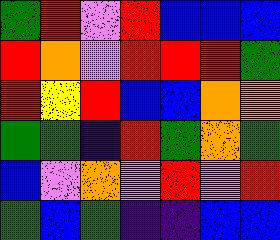[["green", "red", "violet", "red", "blue", "blue", "blue"], ["red", "orange", "violet", "red", "red", "red", "green"], ["red", "yellow", "red", "blue", "blue", "orange", "orange"], ["green", "green", "indigo", "red", "green", "orange", "green"], ["blue", "violet", "orange", "violet", "red", "violet", "red"], ["green", "blue", "green", "indigo", "indigo", "blue", "blue"]]